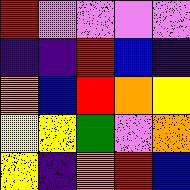[["red", "violet", "violet", "violet", "violet"], ["indigo", "indigo", "red", "blue", "indigo"], ["orange", "blue", "red", "orange", "yellow"], ["yellow", "yellow", "green", "violet", "orange"], ["yellow", "indigo", "orange", "red", "blue"]]